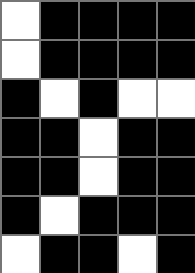[["white", "black", "black", "black", "black"], ["white", "black", "black", "black", "black"], ["black", "white", "black", "white", "white"], ["black", "black", "white", "black", "black"], ["black", "black", "white", "black", "black"], ["black", "white", "black", "black", "black"], ["white", "black", "black", "white", "black"]]